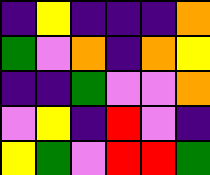[["indigo", "yellow", "indigo", "indigo", "indigo", "orange"], ["green", "violet", "orange", "indigo", "orange", "yellow"], ["indigo", "indigo", "green", "violet", "violet", "orange"], ["violet", "yellow", "indigo", "red", "violet", "indigo"], ["yellow", "green", "violet", "red", "red", "green"]]